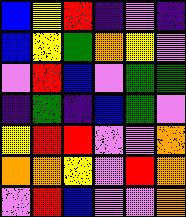[["blue", "yellow", "red", "indigo", "violet", "indigo"], ["blue", "yellow", "green", "orange", "yellow", "violet"], ["violet", "red", "blue", "violet", "green", "green"], ["indigo", "green", "indigo", "blue", "green", "violet"], ["yellow", "red", "red", "violet", "violet", "orange"], ["orange", "orange", "yellow", "violet", "red", "orange"], ["violet", "red", "blue", "violet", "violet", "orange"]]